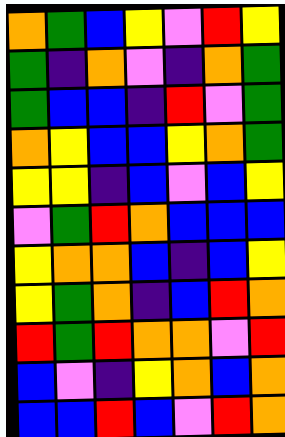[["orange", "green", "blue", "yellow", "violet", "red", "yellow"], ["green", "indigo", "orange", "violet", "indigo", "orange", "green"], ["green", "blue", "blue", "indigo", "red", "violet", "green"], ["orange", "yellow", "blue", "blue", "yellow", "orange", "green"], ["yellow", "yellow", "indigo", "blue", "violet", "blue", "yellow"], ["violet", "green", "red", "orange", "blue", "blue", "blue"], ["yellow", "orange", "orange", "blue", "indigo", "blue", "yellow"], ["yellow", "green", "orange", "indigo", "blue", "red", "orange"], ["red", "green", "red", "orange", "orange", "violet", "red"], ["blue", "violet", "indigo", "yellow", "orange", "blue", "orange"], ["blue", "blue", "red", "blue", "violet", "red", "orange"]]